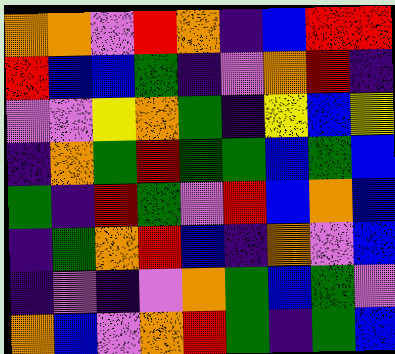[["orange", "orange", "violet", "red", "orange", "indigo", "blue", "red", "red"], ["red", "blue", "blue", "green", "indigo", "violet", "orange", "red", "indigo"], ["violet", "violet", "yellow", "orange", "green", "indigo", "yellow", "blue", "yellow"], ["indigo", "orange", "green", "red", "green", "green", "blue", "green", "blue"], ["green", "indigo", "red", "green", "violet", "red", "blue", "orange", "blue"], ["indigo", "green", "orange", "red", "blue", "indigo", "orange", "violet", "blue"], ["indigo", "violet", "indigo", "violet", "orange", "green", "blue", "green", "violet"], ["orange", "blue", "violet", "orange", "red", "green", "indigo", "green", "blue"]]